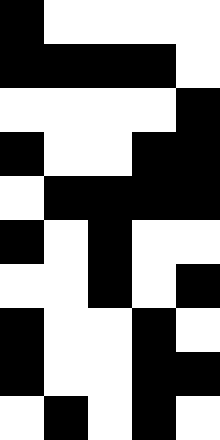[["black", "white", "white", "white", "white"], ["black", "black", "black", "black", "white"], ["white", "white", "white", "white", "black"], ["black", "white", "white", "black", "black"], ["white", "black", "black", "black", "black"], ["black", "white", "black", "white", "white"], ["white", "white", "black", "white", "black"], ["black", "white", "white", "black", "white"], ["black", "white", "white", "black", "black"], ["white", "black", "white", "black", "white"]]